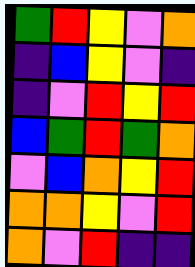[["green", "red", "yellow", "violet", "orange"], ["indigo", "blue", "yellow", "violet", "indigo"], ["indigo", "violet", "red", "yellow", "red"], ["blue", "green", "red", "green", "orange"], ["violet", "blue", "orange", "yellow", "red"], ["orange", "orange", "yellow", "violet", "red"], ["orange", "violet", "red", "indigo", "indigo"]]